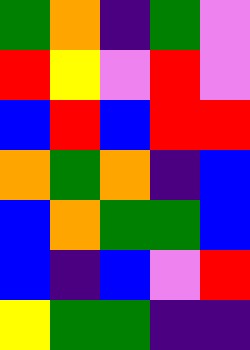[["green", "orange", "indigo", "green", "violet"], ["red", "yellow", "violet", "red", "violet"], ["blue", "red", "blue", "red", "red"], ["orange", "green", "orange", "indigo", "blue"], ["blue", "orange", "green", "green", "blue"], ["blue", "indigo", "blue", "violet", "red"], ["yellow", "green", "green", "indigo", "indigo"]]